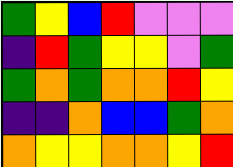[["green", "yellow", "blue", "red", "violet", "violet", "violet"], ["indigo", "red", "green", "yellow", "yellow", "violet", "green"], ["green", "orange", "green", "orange", "orange", "red", "yellow"], ["indigo", "indigo", "orange", "blue", "blue", "green", "orange"], ["orange", "yellow", "yellow", "orange", "orange", "yellow", "red"]]